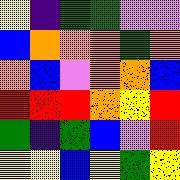[["yellow", "indigo", "green", "green", "violet", "violet"], ["blue", "orange", "orange", "orange", "green", "orange"], ["orange", "blue", "violet", "orange", "orange", "blue"], ["red", "red", "red", "orange", "yellow", "red"], ["green", "indigo", "green", "blue", "violet", "red"], ["yellow", "yellow", "blue", "yellow", "green", "yellow"]]